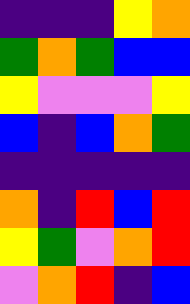[["indigo", "indigo", "indigo", "yellow", "orange"], ["green", "orange", "green", "blue", "blue"], ["yellow", "violet", "violet", "violet", "yellow"], ["blue", "indigo", "blue", "orange", "green"], ["indigo", "indigo", "indigo", "indigo", "indigo"], ["orange", "indigo", "red", "blue", "red"], ["yellow", "green", "violet", "orange", "red"], ["violet", "orange", "red", "indigo", "blue"]]